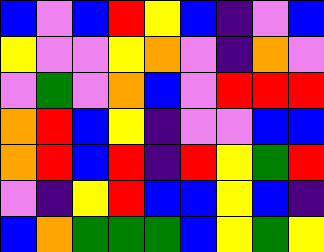[["blue", "violet", "blue", "red", "yellow", "blue", "indigo", "violet", "blue"], ["yellow", "violet", "violet", "yellow", "orange", "violet", "indigo", "orange", "violet"], ["violet", "green", "violet", "orange", "blue", "violet", "red", "red", "red"], ["orange", "red", "blue", "yellow", "indigo", "violet", "violet", "blue", "blue"], ["orange", "red", "blue", "red", "indigo", "red", "yellow", "green", "red"], ["violet", "indigo", "yellow", "red", "blue", "blue", "yellow", "blue", "indigo"], ["blue", "orange", "green", "green", "green", "blue", "yellow", "green", "yellow"]]